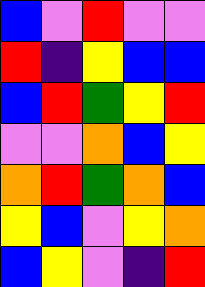[["blue", "violet", "red", "violet", "violet"], ["red", "indigo", "yellow", "blue", "blue"], ["blue", "red", "green", "yellow", "red"], ["violet", "violet", "orange", "blue", "yellow"], ["orange", "red", "green", "orange", "blue"], ["yellow", "blue", "violet", "yellow", "orange"], ["blue", "yellow", "violet", "indigo", "red"]]